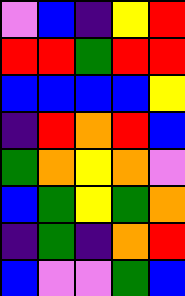[["violet", "blue", "indigo", "yellow", "red"], ["red", "red", "green", "red", "red"], ["blue", "blue", "blue", "blue", "yellow"], ["indigo", "red", "orange", "red", "blue"], ["green", "orange", "yellow", "orange", "violet"], ["blue", "green", "yellow", "green", "orange"], ["indigo", "green", "indigo", "orange", "red"], ["blue", "violet", "violet", "green", "blue"]]